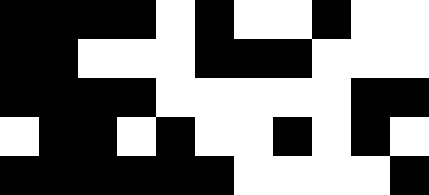[["black", "black", "black", "black", "white", "black", "white", "white", "black", "white", "white"], ["black", "black", "white", "white", "white", "black", "black", "black", "white", "white", "white"], ["black", "black", "black", "black", "white", "white", "white", "white", "white", "black", "black"], ["white", "black", "black", "white", "black", "white", "white", "black", "white", "black", "white"], ["black", "black", "black", "black", "black", "black", "white", "white", "white", "white", "black"]]